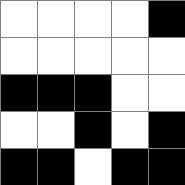[["white", "white", "white", "white", "black"], ["white", "white", "white", "white", "white"], ["black", "black", "black", "white", "white"], ["white", "white", "black", "white", "black"], ["black", "black", "white", "black", "black"]]